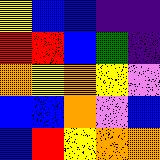[["yellow", "blue", "blue", "indigo", "indigo"], ["red", "red", "blue", "green", "indigo"], ["orange", "yellow", "orange", "yellow", "violet"], ["blue", "blue", "orange", "violet", "blue"], ["blue", "red", "yellow", "orange", "orange"]]